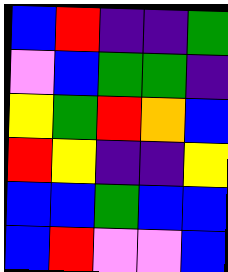[["blue", "red", "indigo", "indigo", "green"], ["violet", "blue", "green", "green", "indigo"], ["yellow", "green", "red", "orange", "blue"], ["red", "yellow", "indigo", "indigo", "yellow"], ["blue", "blue", "green", "blue", "blue"], ["blue", "red", "violet", "violet", "blue"]]